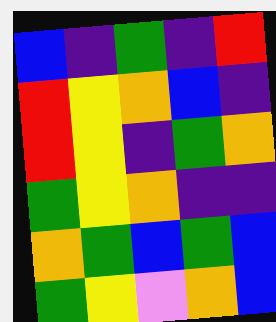[["blue", "indigo", "green", "indigo", "red"], ["red", "yellow", "orange", "blue", "indigo"], ["red", "yellow", "indigo", "green", "orange"], ["green", "yellow", "orange", "indigo", "indigo"], ["orange", "green", "blue", "green", "blue"], ["green", "yellow", "violet", "orange", "blue"]]